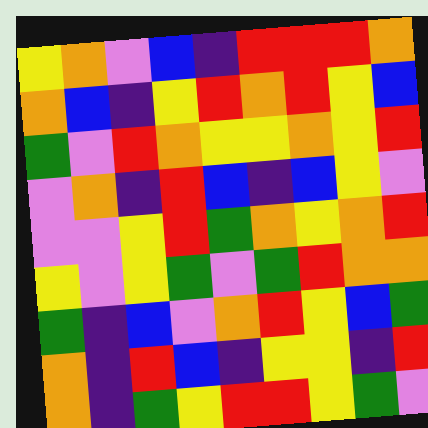[["yellow", "orange", "violet", "blue", "indigo", "red", "red", "red", "orange"], ["orange", "blue", "indigo", "yellow", "red", "orange", "red", "yellow", "blue"], ["green", "violet", "red", "orange", "yellow", "yellow", "orange", "yellow", "red"], ["violet", "orange", "indigo", "red", "blue", "indigo", "blue", "yellow", "violet"], ["violet", "violet", "yellow", "red", "green", "orange", "yellow", "orange", "red"], ["yellow", "violet", "yellow", "green", "violet", "green", "red", "orange", "orange"], ["green", "indigo", "blue", "violet", "orange", "red", "yellow", "blue", "green"], ["orange", "indigo", "red", "blue", "indigo", "yellow", "yellow", "indigo", "red"], ["orange", "indigo", "green", "yellow", "red", "red", "yellow", "green", "violet"]]